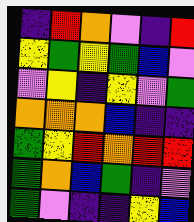[["indigo", "red", "orange", "violet", "indigo", "red"], ["yellow", "green", "yellow", "green", "blue", "violet"], ["violet", "yellow", "indigo", "yellow", "violet", "green"], ["orange", "orange", "orange", "blue", "indigo", "indigo"], ["green", "yellow", "red", "orange", "red", "red"], ["green", "orange", "blue", "green", "indigo", "violet"], ["green", "violet", "indigo", "indigo", "yellow", "blue"]]